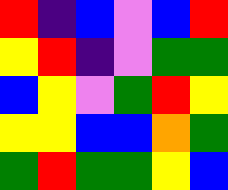[["red", "indigo", "blue", "violet", "blue", "red"], ["yellow", "red", "indigo", "violet", "green", "green"], ["blue", "yellow", "violet", "green", "red", "yellow"], ["yellow", "yellow", "blue", "blue", "orange", "green"], ["green", "red", "green", "green", "yellow", "blue"]]